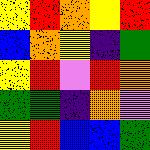[["yellow", "red", "orange", "yellow", "red"], ["blue", "orange", "yellow", "indigo", "green"], ["yellow", "red", "violet", "red", "orange"], ["green", "green", "indigo", "orange", "violet"], ["yellow", "red", "blue", "blue", "green"]]